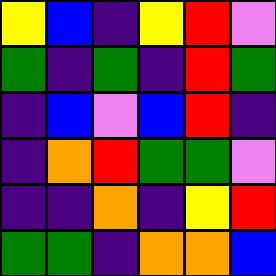[["yellow", "blue", "indigo", "yellow", "red", "violet"], ["green", "indigo", "green", "indigo", "red", "green"], ["indigo", "blue", "violet", "blue", "red", "indigo"], ["indigo", "orange", "red", "green", "green", "violet"], ["indigo", "indigo", "orange", "indigo", "yellow", "red"], ["green", "green", "indigo", "orange", "orange", "blue"]]